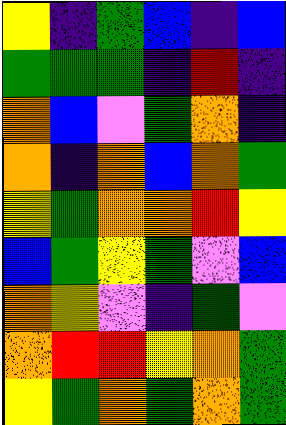[["yellow", "indigo", "green", "blue", "indigo", "blue"], ["green", "green", "green", "indigo", "red", "indigo"], ["orange", "blue", "violet", "green", "orange", "indigo"], ["orange", "indigo", "orange", "blue", "orange", "green"], ["yellow", "green", "orange", "orange", "red", "yellow"], ["blue", "green", "yellow", "green", "violet", "blue"], ["orange", "yellow", "violet", "indigo", "green", "violet"], ["orange", "red", "red", "yellow", "orange", "green"], ["yellow", "green", "orange", "green", "orange", "green"]]